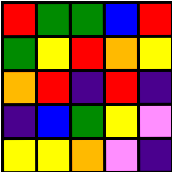[["red", "green", "green", "blue", "red"], ["green", "yellow", "red", "orange", "yellow"], ["orange", "red", "indigo", "red", "indigo"], ["indigo", "blue", "green", "yellow", "violet"], ["yellow", "yellow", "orange", "violet", "indigo"]]